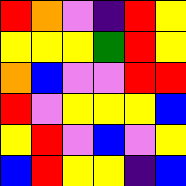[["red", "orange", "violet", "indigo", "red", "yellow"], ["yellow", "yellow", "yellow", "green", "red", "yellow"], ["orange", "blue", "violet", "violet", "red", "red"], ["red", "violet", "yellow", "yellow", "yellow", "blue"], ["yellow", "red", "violet", "blue", "violet", "yellow"], ["blue", "red", "yellow", "yellow", "indigo", "blue"]]